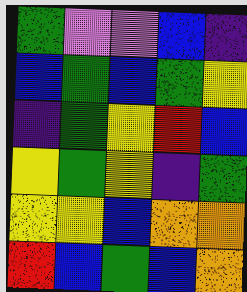[["green", "violet", "violet", "blue", "indigo"], ["blue", "green", "blue", "green", "yellow"], ["indigo", "green", "yellow", "red", "blue"], ["yellow", "green", "yellow", "indigo", "green"], ["yellow", "yellow", "blue", "orange", "orange"], ["red", "blue", "green", "blue", "orange"]]